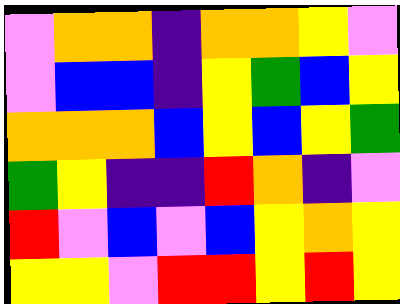[["violet", "orange", "orange", "indigo", "orange", "orange", "yellow", "violet"], ["violet", "blue", "blue", "indigo", "yellow", "green", "blue", "yellow"], ["orange", "orange", "orange", "blue", "yellow", "blue", "yellow", "green"], ["green", "yellow", "indigo", "indigo", "red", "orange", "indigo", "violet"], ["red", "violet", "blue", "violet", "blue", "yellow", "orange", "yellow"], ["yellow", "yellow", "violet", "red", "red", "yellow", "red", "yellow"]]